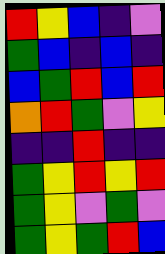[["red", "yellow", "blue", "indigo", "violet"], ["green", "blue", "indigo", "blue", "indigo"], ["blue", "green", "red", "blue", "red"], ["orange", "red", "green", "violet", "yellow"], ["indigo", "indigo", "red", "indigo", "indigo"], ["green", "yellow", "red", "yellow", "red"], ["green", "yellow", "violet", "green", "violet"], ["green", "yellow", "green", "red", "blue"]]